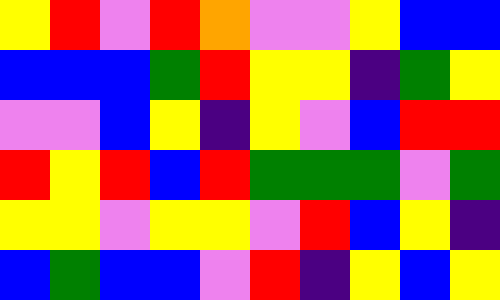[["yellow", "red", "violet", "red", "orange", "violet", "violet", "yellow", "blue", "blue"], ["blue", "blue", "blue", "green", "red", "yellow", "yellow", "indigo", "green", "yellow"], ["violet", "violet", "blue", "yellow", "indigo", "yellow", "violet", "blue", "red", "red"], ["red", "yellow", "red", "blue", "red", "green", "green", "green", "violet", "green"], ["yellow", "yellow", "violet", "yellow", "yellow", "violet", "red", "blue", "yellow", "indigo"], ["blue", "green", "blue", "blue", "violet", "red", "indigo", "yellow", "blue", "yellow"]]